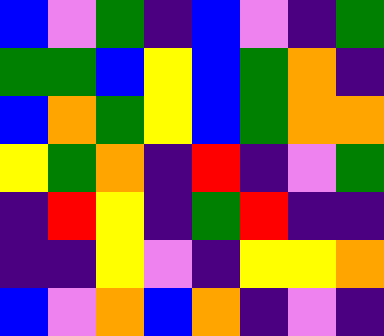[["blue", "violet", "green", "indigo", "blue", "violet", "indigo", "green"], ["green", "green", "blue", "yellow", "blue", "green", "orange", "indigo"], ["blue", "orange", "green", "yellow", "blue", "green", "orange", "orange"], ["yellow", "green", "orange", "indigo", "red", "indigo", "violet", "green"], ["indigo", "red", "yellow", "indigo", "green", "red", "indigo", "indigo"], ["indigo", "indigo", "yellow", "violet", "indigo", "yellow", "yellow", "orange"], ["blue", "violet", "orange", "blue", "orange", "indigo", "violet", "indigo"]]